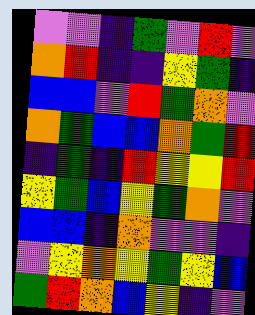[["violet", "violet", "indigo", "green", "violet", "red", "violet"], ["orange", "red", "indigo", "indigo", "yellow", "green", "indigo"], ["blue", "blue", "violet", "red", "green", "orange", "violet"], ["orange", "green", "blue", "blue", "orange", "green", "red"], ["indigo", "green", "indigo", "red", "yellow", "yellow", "red"], ["yellow", "green", "blue", "yellow", "green", "orange", "violet"], ["blue", "blue", "indigo", "orange", "violet", "violet", "indigo"], ["violet", "yellow", "orange", "yellow", "green", "yellow", "blue"], ["green", "red", "orange", "blue", "yellow", "indigo", "violet"]]